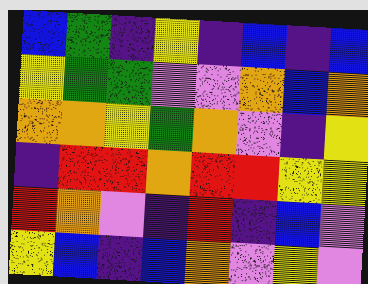[["blue", "green", "indigo", "yellow", "indigo", "blue", "indigo", "blue"], ["yellow", "green", "green", "violet", "violet", "orange", "blue", "orange"], ["orange", "orange", "yellow", "green", "orange", "violet", "indigo", "yellow"], ["indigo", "red", "red", "orange", "red", "red", "yellow", "yellow"], ["red", "orange", "violet", "indigo", "red", "indigo", "blue", "violet"], ["yellow", "blue", "indigo", "blue", "orange", "violet", "yellow", "violet"]]